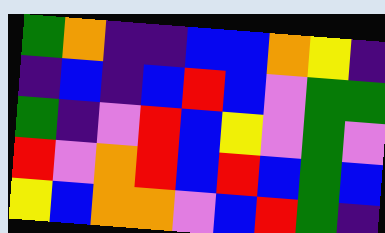[["green", "orange", "indigo", "indigo", "blue", "blue", "orange", "yellow", "indigo"], ["indigo", "blue", "indigo", "blue", "red", "blue", "violet", "green", "green"], ["green", "indigo", "violet", "red", "blue", "yellow", "violet", "green", "violet"], ["red", "violet", "orange", "red", "blue", "red", "blue", "green", "blue"], ["yellow", "blue", "orange", "orange", "violet", "blue", "red", "green", "indigo"]]